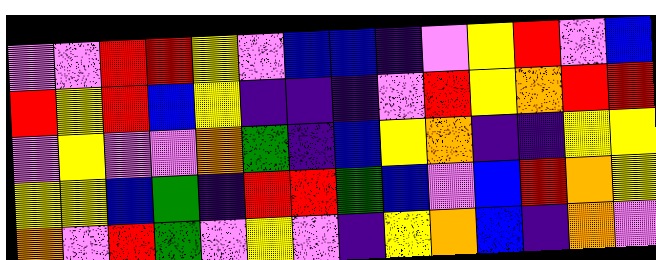[["violet", "violet", "red", "red", "yellow", "violet", "blue", "blue", "indigo", "violet", "yellow", "red", "violet", "blue"], ["red", "yellow", "red", "blue", "yellow", "indigo", "indigo", "indigo", "violet", "red", "yellow", "orange", "red", "red"], ["violet", "yellow", "violet", "violet", "orange", "green", "indigo", "blue", "yellow", "orange", "indigo", "indigo", "yellow", "yellow"], ["yellow", "yellow", "blue", "green", "indigo", "red", "red", "green", "blue", "violet", "blue", "red", "orange", "yellow"], ["orange", "violet", "red", "green", "violet", "yellow", "violet", "indigo", "yellow", "orange", "blue", "indigo", "orange", "violet"]]